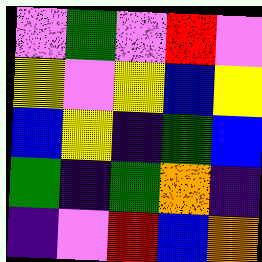[["violet", "green", "violet", "red", "violet"], ["yellow", "violet", "yellow", "blue", "yellow"], ["blue", "yellow", "indigo", "green", "blue"], ["green", "indigo", "green", "orange", "indigo"], ["indigo", "violet", "red", "blue", "orange"]]